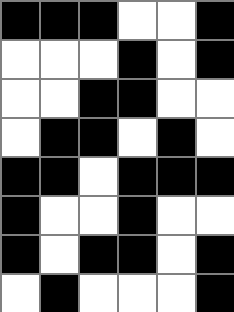[["black", "black", "black", "white", "white", "black"], ["white", "white", "white", "black", "white", "black"], ["white", "white", "black", "black", "white", "white"], ["white", "black", "black", "white", "black", "white"], ["black", "black", "white", "black", "black", "black"], ["black", "white", "white", "black", "white", "white"], ["black", "white", "black", "black", "white", "black"], ["white", "black", "white", "white", "white", "black"]]